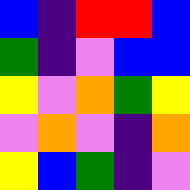[["blue", "indigo", "red", "red", "blue"], ["green", "indigo", "violet", "blue", "blue"], ["yellow", "violet", "orange", "green", "yellow"], ["violet", "orange", "violet", "indigo", "orange"], ["yellow", "blue", "green", "indigo", "violet"]]